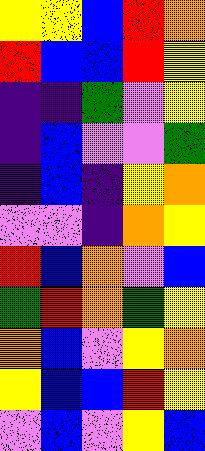[["yellow", "yellow", "blue", "red", "orange"], ["red", "blue", "blue", "red", "yellow"], ["indigo", "indigo", "green", "violet", "yellow"], ["indigo", "blue", "violet", "violet", "green"], ["indigo", "blue", "indigo", "yellow", "orange"], ["violet", "violet", "indigo", "orange", "yellow"], ["red", "blue", "orange", "violet", "blue"], ["green", "red", "orange", "green", "yellow"], ["orange", "blue", "violet", "yellow", "orange"], ["yellow", "blue", "blue", "red", "yellow"], ["violet", "blue", "violet", "yellow", "blue"]]